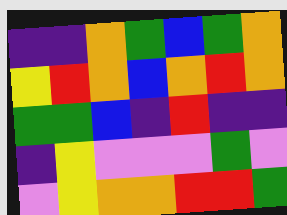[["indigo", "indigo", "orange", "green", "blue", "green", "orange"], ["yellow", "red", "orange", "blue", "orange", "red", "orange"], ["green", "green", "blue", "indigo", "red", "indigo", "indigo"], ["indigo", "yellow", "violet", "violet", "violet", "green", "violet"], ["violet", "yellow", "orange", "orange", "red", "red", "green"]]